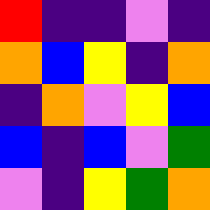[["red", "indigo", "indigo", "violet", "indigo"], ["orange", "blue", "yellow", "indigo", "orange"], ["indigo", "orange", "violet", "yellow", "blue"], ["blue", "indigo", "blue", "violet", "green"], ["violet", "indigo", "yellow", "green", "orange"]]